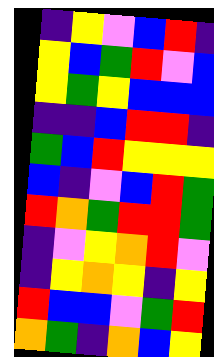[["indigo", "yellow", "violet", "blue", "red", "indigo"], ["yellow", "blue", "green", "red", "violet", "blue"], ["yellow", "green", "yellow", "blue", "blue", "blue"], ["indigo", "indigo", "blue", "red", "red", "indigo"], ["green", "blue", "red", "yellow", "yellow", "yellow"], ["blue", "indigo", "violet", "blue", "red", "green"], ["red", "orange", "green", "red", "red", "green"], ["indigo", "violet", "yellow", "orange", "red", "violet"], ["indigo", "yellow", "orange", "yellow", "indigo", "yellow"], ["red", "blue", "blue", "violet", "green", "red"], ["orange", "green", "indigo", "orange", "blue", "yellow"]]